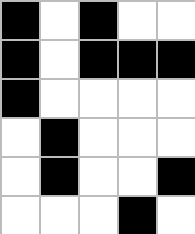[["black", "white", "black", "white", "white"], ["black", "white", "black", "black", "black"], ["black", "white", "white", "white", "white"], ["white", "black", "white", "white", "white"], ["white", "black", "white", "white", "black"], ["white", "white", "white", "black", "white"]]